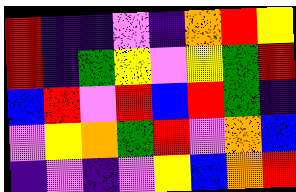[["red", "indigo", "indigo", "violet", "indigo", "orange", "red", "yellow"], ["red", "indigo", "green", "yellow", "violet", "yellow", "green", "red"], ["blue", "red", "violet", "red", "blue", "red", "green", "indigo"], ["violet", "yellow", "orange", "green", "red", "violet", "orange", "blue"], ["indigo", "violet", "indigo", "violet", "yellow", "blue", "orange", "red"]]